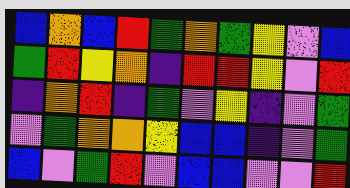[["blue", "orange", "blue", "red", "green", "orange", "green", "yellow", "violet", "blue"], ["green", "red", "yellow", "orange", "indigo", "red", "red", "yellow", "violet", "red"], ["indigo", "orange", "red", "indigo", "green", "violet", "yellow", "indigo", "violet", "green"], ["violet", "green", "orange", "orange", "yellow", "blue", "blue", "indigo", "violet", "green"], ["blue", "violet", "green", "red", "violet", "blue", "blue", "violet", "violet", "red"]]